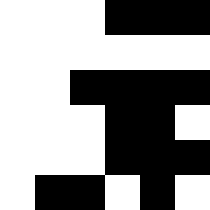[["white", "white", "white", "black", "black", "black"], ["white", "white", "white", "white", "white", "white"], ["white", "white", "black", "black", "black", "black"], ["white", "white", "white", "black", "black", "white"], ["white", "white", "white", "black", "black", "black"], ["white", "black", "black", "white", "black", "white"]]